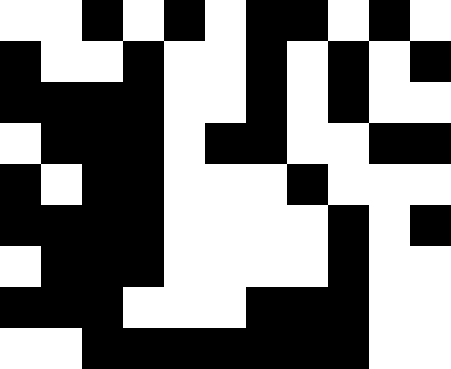[["white", "white", "black", "white", "black", "white", "black", "black", "white", "black", "white"], ["black", "white", "white", "black", "white", "white", "black", "white", "black", "white", "black"], ["black", "black", "black", "black", "white", "white", "black", "white", "black", "white", "white"], ["white", "black", "black", "black", "white", "black", "black", "white", "white", "black", "black"], ["black", "white", "black", "black", "white", "white", "white", "black", "white", "white", "white"], ["black", "black", "black", "black", "white", "white", "white", "white", "black", "white", "black"], ["white", "black", "black", "black", "white", "white", "white", "white", "black", "white", "white"], ["black", "black", "black", "white", "white", "white", "black", "black", "black", "white", "white"], ["white", "white", "black", "black", "black", "black", "black", "black", "black", "white", "white"]]